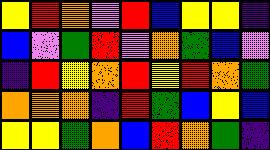[["yellow", "red", "orange", "violet", "red", "blue", "yellow", "yellow", "indigo"], ["blue", "violet", "green", "red", "violet", "orange", "green", "blue", "violet"], ["indigo", "red", "yellow", "orange", "red", "yellow", "red", "orange", "green"], ["orange", "orange", "orange", "indigo", "red", "green", "blue", "yellow", "blue"], ["yellow", "yellow", "green", "orange", "blue", "red", "orange", "green", "indigo"]]